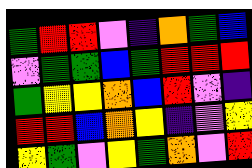[["green", "red", "red", "violet", "indigo", "orange", "green", "blue"], ["violet", "green", "green", "blue", "green", "red", "red", "red"], ["green", "yellow", "yellow", "orange", "blue", "red", "violet", "indigo"], ["red", "red", "blue", "orange", "yellow", "indigo", "violet", "yellow"], ["yellow", "green", "violet", "yellow", "green", "orange", "violet", "red"]]